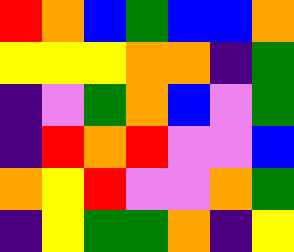[["red", "orange", "blue", "green", "blue", "blue", "orange"], ["yellow", "yellow", "yellow", "orange", "orange", "indigo", "green"], ["indigo", "violet", "green", "orange", "blue", "violet", "green"], ["indigo", "red", "orange", "red", "violet", "violet", "blue"], ["orange", "yellow", "red", "violet", "violet", "orange", "green"], ["indigo", "yellow", "green", "green", "orange", "indigo", "yellow"]]